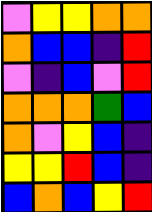[["violet", "yellow", "yellow", "orange", "orange"], ["orange", "blue", "blue", "indigo", "red"], ["violet", "indigo", "blue", "violet", "red"], ["orange", "orange", "orange", "green", "blue"], ["orange", "violet", "yellow", "blue", "indigo"], ["yellow", "yellow", "red", "blue", "indigo"], ["blue", "orange", "blue", "yellow", "red"]]